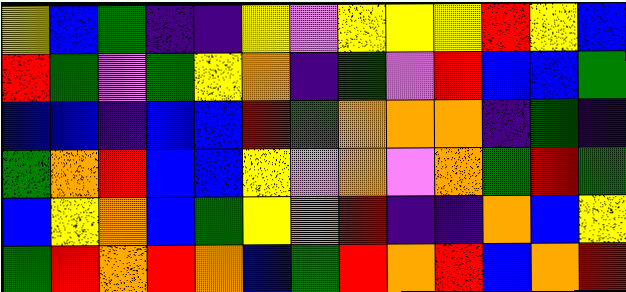[["yellow", "blue", "green", "indigo", "indigo", "yellow", "violet", "yellow", "yellow", "yellow", "red", "yellow", "blue"], ["red", "green", "violet", "green", "yellow", "orange", "indigo", "green", "violet", "red", "blue", "blue", "green"], ["blue", "blue", "indigo", "blue", "blue", "red", "green", "orange", "orange", "orange", "indigo", "green", "indigo"], ["green", "orange", "red", "blue", "blue", "yellow", "violet", "orange", "violet", "orange", "green", "red", "green"], ["blue", "yellow", "orange", "blue", "green", "yellow", "orange", "red", "indigo", "indigo", "orange", "blue", "yellow"], ["green", "red", "orange", "red", "orange", "blue", "green", "red", "orange", "red", "blue", "orange", "red"]]